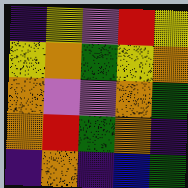[["indigo", "yellow", "violet", "red", "yellow"], ["yellow", "orange", "green", "yellow", "orange"], ["orange", "violet", "violet", "orange", "green"], ["orange", "red", "green", "orange", "indigo"], ["indigo", "orange", "indigo", "blue", "green"]]